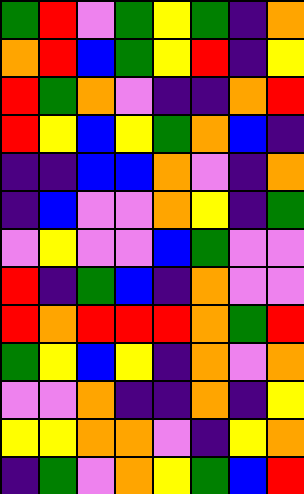[["green", "red", "violet", "green", "yellow", "green", "indigo", "orange"], ["orange", "red", "blue", "green", "yellow", "red", "indigo", "yellow"], ["red", "green", "orange", "violet", "indigo", "indigo", "orange", "red"], ["red", "yellow", "blue", "yellow", "green", "orange", "blue", "indigo"], ["indigo", "indigo", "blue", "blue", "orange", "violet", "indigo", "orange"], ["indigo", "blue", "violet", "violet", "orange", "yellow", "indigo", "green"], ["violet", "yellow", "violet", "violet", "blue", "green", "violet", "violet"], ["red", "indigo", "green", "blue", "indigo", "orange", "violet", "violet"], ["red", "orange", "red", "red", "red", "orange", "green", "red"], ["green", "yellow", "blue", "yellow", "indigo", "orange", "violet", "orange"], ["violet", "violet", "orange", "indigo", "indigo", "orange", "indigo", "yellow"], ["yellow", "yellow", "orange", "orange", "violet", "indigo", "yellow", "orange"], ["indigo", "green", "violet", "orange", "yellow", "green", "blue", "red"]]